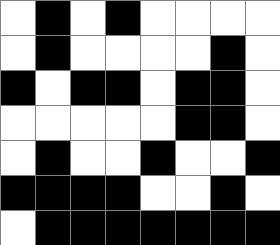[["white", "black", "white", "black", "white", "white", "white", "white"], ["white", "black", "white", "white", "white", "white", "black", "white"], ["black", "white", "black", "black", "white", "black", "black", "white"], ["white", "white", "white", "white", "white", "black", "black", "white"], ["white", "black", "white", "white", "black", "white", "white", "black"], ["black", "black", "black", "black", "white", "white", "black", "white"], ["white", "black", "black", "black", "black", "black", "black", "black"]]